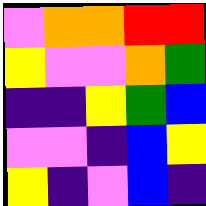[["violet", "orange", "orange", "red", "red"], ["yellow", "violet", "violet", "orange", "green"], ["indigo", "indigo", "yellow", "green", "blue"], ["violet", "violet", "indigo", "blue", "yellow"], ["yellow", "indigo", "violet", "blue", "indigo"]]